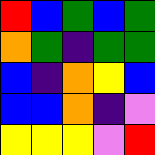[["red", "blue", "green", "blue", "green"], ["orange", "green", "indigo", "green", "green"], ["blue", "indigo", "orange", "yellow", "blue"], ["blue", "blue", "orange", "indigo", "violet"], ["yellow", "yellow", "yellow", "violet", "red"]]